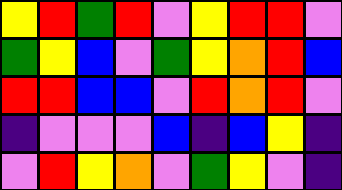[["yellow", "red", "green", "red", "violet", "yellow", "red", "red", "violet"], ["green", "yellow", "blue", "violet", "green", "yellow", "orange", "red", "blue"], ["red", "red", "blue", "blue", "violet", "red", "orange", "red", "violet"], ["indigo", "violet", "violet", "violet", "blue", "indigo", "blue", "yellow", "indigo"], ["violet", "red", "yellow", "orange", "violet", "green", "yellow", "violet", "indigo"]]